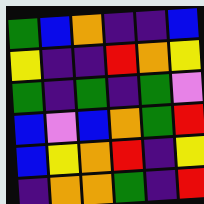[["green", "blue", "orange", "indigo", "indigo", "blue"], ["yellow", "indigo", "indigo", "red", "orange", "yellow"], ["green", "indigo", "green", "indigo", "green", "violet"], ["blue", "violet", "blue", "orange", "green", "red"], ["blue", "yellow", "orange", "red", "indigo", "yellow"], ["indigo", "orange", "orange", "green", "indigo", "red"]]